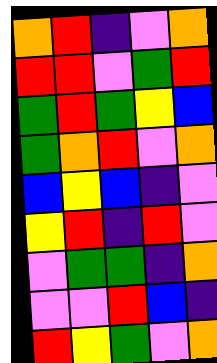[["orange", "red", "indigo", "violet", "orange"], ["red", "red", "violet", "green", "red"], ["green", "red", "green", "yellow", "blue"], ["green", "orange", "red", "violet", "orange"], ["blue", "yellow", "blue", "indigo", "violet"], ["yellow", "red", "indigo", "red", "violet"], ["violet", "green", "green", "indigo", "orange"], ["violet", "violet", "red", "blue", "indigo"], ["red", "yellow", "green", "violet", "orange"]]